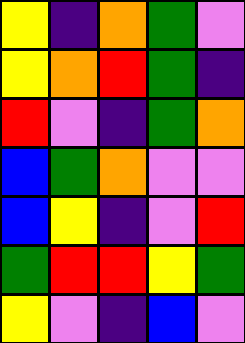[["yellow", "indigo", "orange", "green", "violet"], ["yellow", "orange", "red", "green", "indigo"], ["red", "violet", "indigo", "green", "orange"], ["blue", "green", "orange", "violet", "violet"], ["blue", "yellow", "indigo", "violet", "red"], ["green", "red", "red", "yellow", "green"], ["yellow", "violet", "indigo", "blue", "violet"]]